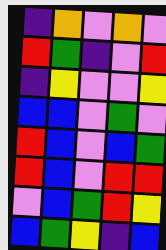[["indigo", "orange", "violet", "orange", "violet"], ["red", "green", "indigo", "violet", "red"], ["indigo", "yellow", "violet", "violet", "yellow"], ["blue", "blue", "violet", "green", "violet"], ["red", "blue", "violet", "blue", "green"], ["red", "blue", "violet", "red", "red"], ["violet", "blue", "green", "red", "yellow"], ["blue", "green", "yellow", "indigo", "blue"]]